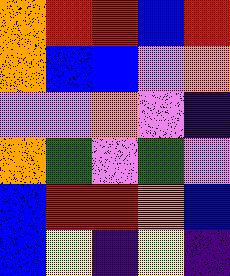[["orange", "red", "red", "blue", "red"], ["orange", "blue", "blue", "violet", "orange"], ["violet", "violet", "orange", "violet", "indigo"], ["orange", "green", "violet", "green", "violet"], ["blue", "red", "red", "orange", "blue"], ["blue", "yellow", "indigo", "yellow", "indigo"]]